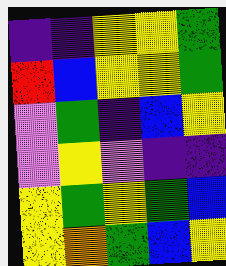[["indigo", "indigo", "yellow", "yellow", "green"], ["red", "blue", "yellow", "yellow", "green"], ["violet", "green", "indigo", "blue", "yellow"], ["violet", "yellow", "violet", "indigo", "indigo"], ["yellow", "green", "yellow", "green", "blue"], ["yellow", "orange", "green", "blue", "yellow"]]